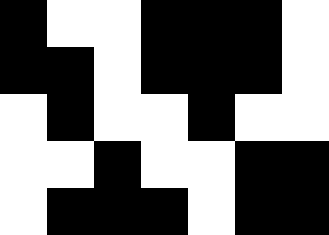[["black", "white", "white", "black", "black", "black", "white"], ["black", "black", "white", "black", "black", "black", "white"], ["white", "black", "white", "white", "black", "white", "white"], ["white", "white", "black", "white", "white", "black", "black"], ["white", "black", "black", "black", "white", "black", "black"]]